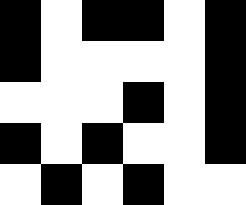[["black", "white", "black", "black", "white", "black"], ["black", "white", "white", "white", "white", "black"], ["white", "white", "white", "black", "white", "black"], ["black", "white", "black", "white", "white", "black"], ["white", "black", "white", "black", "white", "white"]]